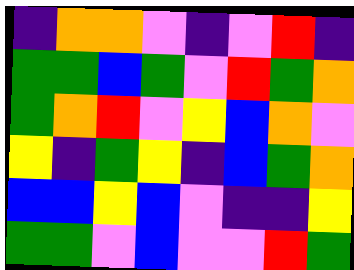[["indigo", "orange", "orange", "violet", "indigo", "violet", "red", "indigo"], ["green", "green", "blue", "green", "violet", "red", "green", "orange"], ["green", "orange", "red", "violet", "yellow", "blue", "orange", "violet"], ["yellow", "indigo", "green", "yellow", "indigo", "blue", "green", "orange"], ["blue", "blue", "yellow", "blue", "violet", "indigo", "indigo", "yellow"], ["green", "green", "violet", "blue", "violet", "violet", "red", "green"]]